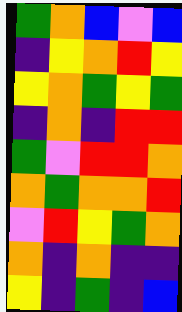[["green", "orange", "blue", "violet", "blue"], ["indigo", "yellow", "orange", "red", "yellow"], ["yellow", "orange", "green", "yellow", "green"], ["indigo", "orange", "indigo", "red", "red"], ["green", "violet", "red", "red", "orange"], ["orange", "green", "orange", "orange", "red"], ["violet", "red", "yellow", "green", "orange"], ["orange", "indigo", "orange", "indigo", "indigo"], ["yellow", "indigo", "green", "indigo", "blue"]]